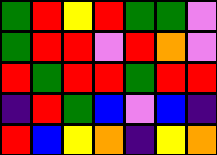[["green", "red", "yellow", "red", "green", "green", "violet"], ["green", "red", "red", "violet", "red", "orange", "violet"], ["red", "green", "red", "red", "green", "red", "red"], ["indigo", "red", "green", "blue", "violet", "blue", "indigo"], ["red", "blue", "yellow", "orange", "indigo", "yellow", "orange"]]